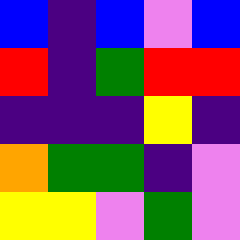[["blue", "indigo", "blue", "violet", "blue"], ["red", "indigo", "green", "red", "red"], ["indigo", "indigo", "indigo", "yellow", "indigo"], ["orange", "green", "green", "indigo", "violet"], ["yellow", "yellow", "violet", "green", "violet"]]